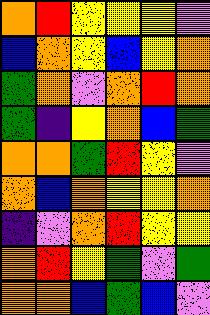[["orange", "red", "yellow", "yellow", "yellow", "violet"], ["blue", "orange", "yellow", "blue", "yellow", "orange"], ["green", "orange", "violet", "orange", "red", "orange"], ["green", "indigo", "yellow", "orange", "blue", "green"], ["orange", "orange", "green", "red", "yellow", "violet"], ["orange", "blue", "orange", "yellow", "yellow", "orange"], ["indigo", "violet", "orange", "red", "yellow", "yellow"], ["orange", "red", "yellow", "green", "violet", "green"], ["orange", "orange", "blue", "green", "blue", "violet"]]